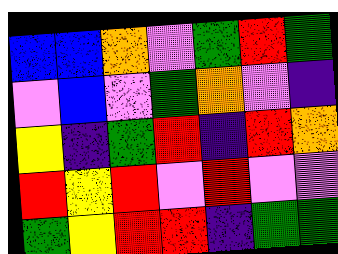[["blue", "blue", "orange", "violet", "green", "red", "green"], ["violet", "blue", "violet", "green", "orange", "violet", "indigo"], ["yellow", "indigo", "green", "red", "indigo", "red", "orange"], ["red", "yellow", "red", "violet", "red", "violet", "violet"], ["green", "yellow", "red", "red", "indigo", "green", "green"]]